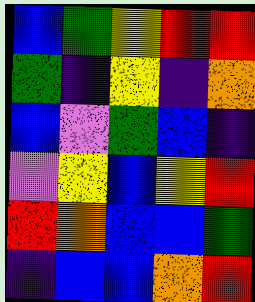[["blue", "green", "yellow", "red", "red"], ["green", "indigo", "yellow", "indigo", "orange"], ["blue", "violet", "green", "blue", "indigo"], ["violet", "yellow", "blue", "yellow", "red"], ["red", "orange", "blue", "blue", "green"], ["indigo", "blue", "blue", "orange", "red"]]